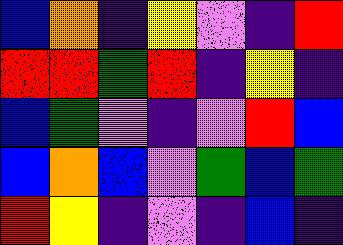[["blue", "orange", "indigo", "yellow", "violet", "indigo", "red"], ["red", "red", "green", "red", "indigo", "yellow", "indigo"], ["blue", "green", "violet", "indigo", "violet", "red", "blue"], ["blue", "orange", "blue", "violet", "green", "blue", "green"], ["red", "yellow", "indigo", "violet", "indigo", "blue", "indigo"]]